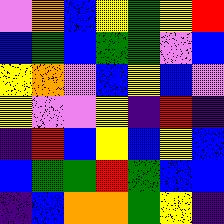[["violet", "orange", "blue", "yellow", "green", "yellow", "red"], ["blue", "green", "blue", "green", "green", "violet", "blue"], ["yellow", "orange", "violet", "blue", "yellow", "blue", "violet"], ["yellow", "violet", "violet", "yellow", "indigo", "red", "indigo"], ["indigo", "red", "blue", "yellow", "blue", "yellow", "blue"], ["blue", "green", "green", "red", "green", "blue", "blue"], ["indigo", "blue", "orange", "orange", "green", "yellow", "indigo"]]